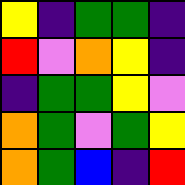[["yellow", "indigo", "green", "green", "indigo"], ["red", "violet", "orange", "yellow", "indigo"], ["indigo", "green", "green", "yellow", "violet"], ["orange", "green", "violet", "green", "yellow"], ["orange", "green", "blue", "indigo", "red"]]